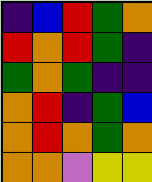[["indigo", "blue", "red", "green", "orange"], ["red", "orange", "red", "green", "indigo"], ["green", "orange", "green", "indigo", "indigo"], ["orange", "red", "indigo", "green", "blue"], ["orange", "red", "orange", "green", "orange"], ["orange", "orange", "violet", "yellow", "yellow"]]